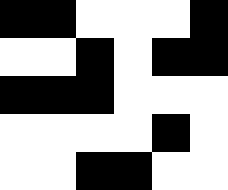[["black", "black", "white", "white", "white", "black"], ["white", "white", "black", "white", "black", "black"], ["black", "black", "black", "white", "white", "white"], ["white", "white", "white", "white", "black", "white"], ["white", "white", "black", "black", "white", "white"]]